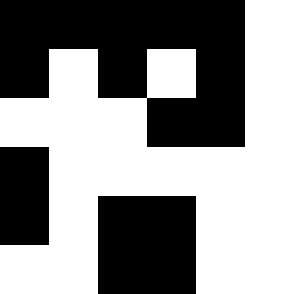[["black", "black", "black", "black", "black", "white"], ["black", "white", "black", "white", "black", "white"], ["white", "white", "white", "black", "black", "white"], ["black", "white", "white", "white", "white", "white"], ["black", "white", "black", "black", "white", "white"], ["white", "white", "black", "black", "white", "white"]]